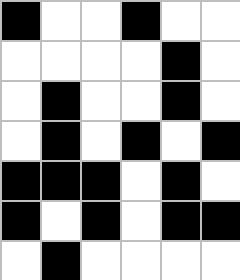[["black", "white", "white", "black", "white", "white"], ["white", "white", "white", "white", "black", "white"], ["white", "black", "white", "white", "black", "white"], ["white", "black", "white", "black", "white", "black"], ["black", "black", "black", "white", "black", "white"], ["black", "white", "black", "white", "black", "black"], ["white", "black", "white", "white", "white", "white"]]